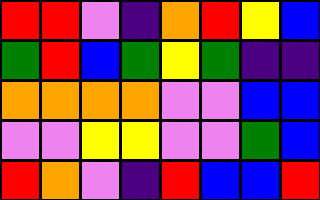[["red", "red", "violet", "indigo", "orange", "red", "yellow", "blue"], ["green", "red", "blue", "green", "yellow", "green", "indigo", "indigo"], ["orange", "orange", "orange", "orange", "violet", "violet", "blue", "blue"], ["violet", "violet", "yellow", "yellow", "violet", "violet", "green", "blue"], ["red", "orange", "violet", "indigo", "red", "blue", "blue", "red"]]